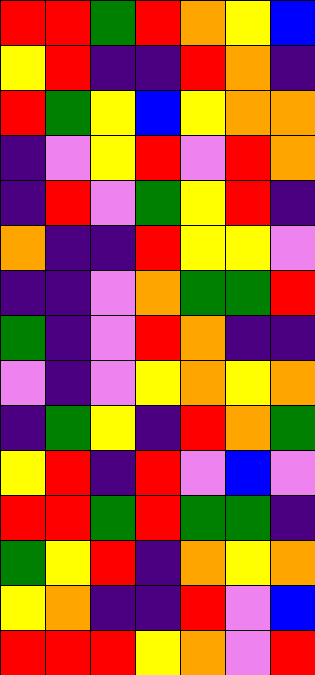[["red", "red", "green", "red", "orange", "yellow", "blue"], ["yellow", "red", "indigo", "indigo", "red", "orange", "indigo"], ["red", "green", "yellow", "blue", "yellow", "orange", "orange"], ["indigo", "violet", "yellow", "red", "violet", "red", "orange"], ["indigo", "red", "violet", "green", "yellow", "red", "indigo"], ["orange", "indigo", "indigo", "red", "yellow", "yellow", "violet"], ["indigo", "indigo", "violet", "orange", "green", "green", "red"], ["green", "indigo", "violet", "red", "orange", "indigo", "indigo"], ["violet", "indigo", "violet", "yellow", "orange", "yellow", "orange"], ["indigo", "green", "yellow", "indigo", "red", "orange", "green"], ["yellow", "red", "indigo", "red", "violet", "blue", "violet"], ["red", "red", "green", "red", "green", "green", "indigo"], ["green", "yellow", "red", "indigo", "orange", "yellow", "orange"], ["yellow", "orange", "indigo", "indigo", "red", "violet", "blue"], ["red", "red", "red", "yellow", "orange", "violet", "red"]]